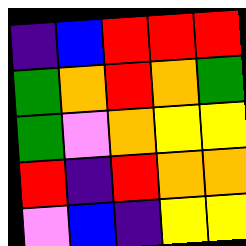[["indigo", "blue", "red", "red", "red"], ["green", "orange", "red", "orange", "green"], ["green", "violet", "orange", "yellow", "yellow"], ["red", "indigo", "red", "orange", "orange"], ["violet", "blue", "indigo", "yellow", "yellow"]]